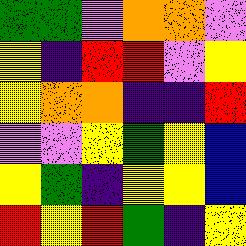[["green", "green", "violet", "orange", "orange", "violet"], ["yellow", "indigo", "red", "red", "violet", "yellow"], ["yellow", "orange", "orange", "indigo", "indigo", "red"], ["violet", "violet", "yellow", "green", "yellow", "blue"], ["yellow", "green", "indigo", "yellow", "yellow", "blue"], ["red", "yellow", "red", "green", "indigo", "yellow"]]